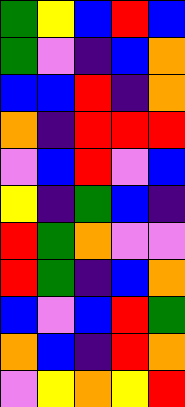[["green", "yellow", "blue", "red", "blue"], ["green", "violet", "indigo", "blue", "orange"], ["blue", "blue", "red", "indigo", "orange"], ["orange", "indigo", "red", "red", "red"], ["violet", "blue", "red", "violet", "blue"], ["yellow", "indigo", "green", "blue", "indigo"], ["red", "green", "orange", "violet", "violet"], ["red", "green", "indigo", "blue", "orange"], ["blue", "violet", "blue", "red", "green"], ["orange", "blue", "indigo", "red", "orange"], ["violet", "yellow", "orange", "yellow", "red"]]